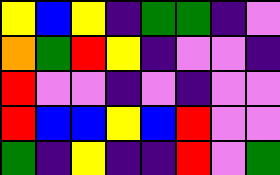[["yellow", "blue", "yellow", "indigo", "green", "green", "indigo", "violet"], ["orange", "green", "red", "yellow", "indigo", "violet", "violet", "indigo"], ["red", "violet", "violet", "indigo", "violet", "indigo", "violet", "violet"], ["red", "blue", "blue", "yellow", "blue", "red", "violet", "violet"], ["green", "indigo", "yellow", "indigo", "indigo", "red", "violet", "green"]]